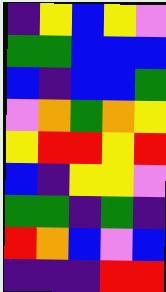[["indigo", "yellow", "blue", "yellow", "violet"], ["green", "green", "blue", "blue", "blue"], ["blue", "indigo", "blue", "blue", "green"], ["violet", "orange", "green", "orange", "yellow"], ["yellow", "red", "red", "yellow", "red"], ["blue", "indigo", "yellow", "yellow", "violet"], ["green", "green", "indigo", "green", "indigo"], ["red", "orange", "blue", "violet", "blue"], ["indigo", "indigo", "indigo", "red", "red"]]